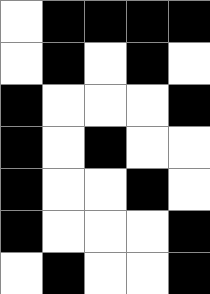[["white", "black", "black", "black", "black"], ["white", "black", "white", "black", "white"], ["black", "white", "white", "white", "black"], ["black", "white", "black", "white", "white"], ["black", "white", "white", "black", "white"], ["black", "white", "white", "white", "black"], ["white", "black", "white", "white", "black"]]